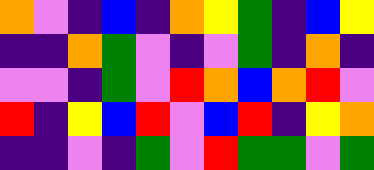[["orange", "violet", "indigo", "blue", "indigo", "orange", "yellow", "green", "indigo", "blue", "yellow"], ["indigo", "indigo", "orange", "green", "violet", "indigo", "violet", "green", "indigo", "orange", "indigo"], ["violet", "violet", "indigo", "green", "violet", "red", "orange", "blue", "orange", "red", "violet"], ["red", "indigo", "yellow", "blue", "red", "violet", "blue", "red", "indigo", "yellow", "orange"], ["indigo", "indigo", "violet", "indigo", "green", "violet", "red", "green", "green", "violet", "green"]]